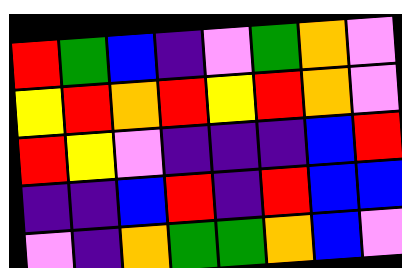[["red", "green", "blue", "indigo", "violet", "green", "orange", "violet"], ["yellow", "red", "orange", "red", "yellow", "red", "orange", "violet"], ["red", "yellow", "violet", "indigo", "indigo", "indigo", "blue", "red"], ["indigo", "indigo", "blue", "red", "indigo", "red", "blue", "blue"], ["violet", "indigo", "orange", "green", "green", "orange", "blue", "violet"]]